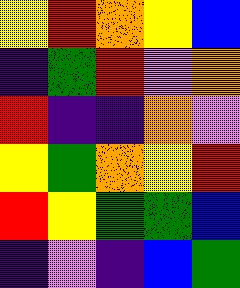[["yellow", "red", "orange", "yellow", "blue"], ["indigo", "green", "red", "violet", "orange"], ["red", "indigo", "indigo", "orange", "violet"], ["yellow", "green", "orange", "yellow", "red"], ["red", "yellow", "green", "green", "blue"], ["indigo", "violet", "indigo", "blue", "green"]]